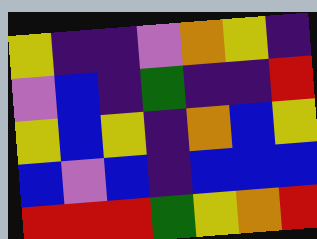[["yellow", "indigo", "indigo", "violet", "orange", "yellow", "indigo"], ["violet", "blue", "indigo", "green", "indigo", "indigo", "red"], ["yellow", "blue", "yellow", "indigo", "orange", "blue", "yellow"], ["blue", "violet", "blue", "indigo", "blue", "blue", "blue"], ["red", "red", "red", "green", "yellow", "orange", "red"]]